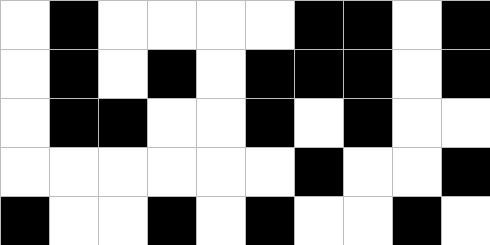[["white", "black", "white", "white", "white", "white", "black", "black", "white", "black"], ["white", "black", "white", "black", "white", "black", "black", "black", "white", "black"], ["white", "black", "black", "white", "white", "black", "white", "black", "white", "white"], ["white", "white", "white", "white", "white", "white", "black", "white", "white", "black"], ["black", "white", "white", "black", "white", "black", "white", "white", "black", "white"]]